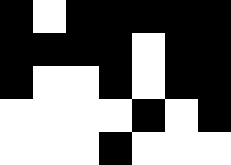[["black", "white", "black", "black", "black", "black", "black"], ["black", "black", "black", "black", "white", "black", "black"], ["black", "white", "white", "black", "white", "black", "black"], ["white", "white", "white", "white", "black", "white", "black"], ["white", "white", "white", "black", "white", "white", "white"]]